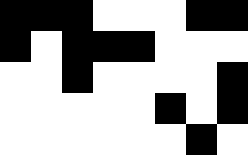[["black", "black", "black", "white", "white", "white", "black", "black"], ["black", "white", "black", "black", "black", "white", "white", "white"], ["white", "white", "black", "white", "white", "white", "white", "black"], ["white", "white", "white", "white", "white", "black", "white", "black"], ["white", "white", "white", "white", "white", "white", "black", "white"]]